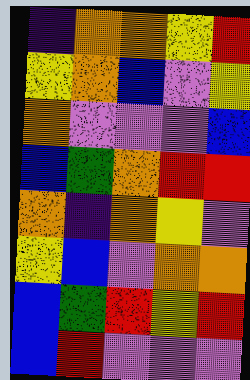[["indigo", "orange", "orange", "yellow", "red"], ["yellow", "orange", "blue", "violet", "yellow"], ["orange", "violet", "violet", "violet", "blue"], ["blue", "green", "orange", "red", "red"], ["orange", "indigo", "orange", "yellow", "violet"], ["yellow", "blue", "violet", "orange", "orange"], ["blue", "green", "red", "yellow", "red"], ["blue", "red", "violet", "violet", "violet"]]